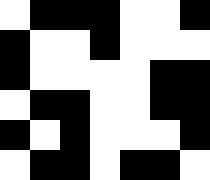[["white", "black", "black", "black", "white", "white", "black"], ["black", "white", "white", "black", "white", "white", "white"], ["black", "white", "white", "white", "white", "black", "black"], ["white", "black", "black", "white", "white", "black", "black"], ["black", "white", "black", "white", "white", "white", "black"], ["white", "black", "black", "white", "black", "black", "white"]]